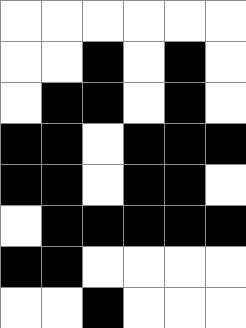[["white", "white", "white", "white", "white", "white"], ["white", "white", "black", "white", "black", "white"], ["white", "black", "black", "white", "black", "white"], ["black", "black", "white", "black", "black", "black"], ["black", "black", "white", "black", "black", "white"], ["white", "black", "black", "black", "black", "black"], ["black", "black", "white", "white", "white", "white"], ["white", "white", "black", "white", "white", "white"]]